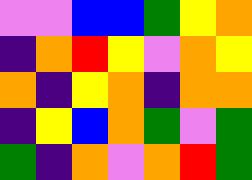[["violet", "violet", "blue", "blue", "green", "yellow", "orange"], ["indigo", "orange", "red", "yellow", "violet", "orange", "yellow"], ["orange", "indigo", "yellow", "orange", "indigo", "orange", "orange"], ["indigo", "yellow", "blue", "orange", "green", "violet", "green"], ["green", "indigo", "orange", "violet", "orange", "red", "green"]]